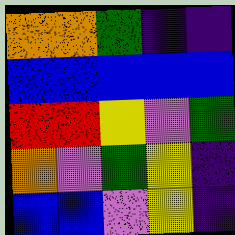[["orange", "orange", "green", "indigo", "indigo"], ["blue", "blue", "blue", "blue", "blue"], ["red", "red", "yellow", "violet", "green"], ["orange", "violet", "green", "yellow", "indigo"], ["blue", "blue", "violet", "yellow", "indigo"]]